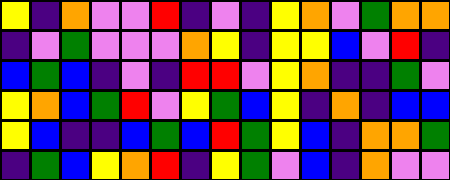[["yellow", "indigo", "orange", "violet", "violet", "red", "indigo", "violet", "indigo", "yellow", "orange", "violet", "green", "orange", "orange"], ["indigo", "violet", "green", "violet", "violet", "violet", "orange", "yellow", "indigo", "yellow", "yellow", "blue", "violet", "red", "indigo"], ["blue", "green", "blue", "indigo", "violet", "indigo", "red", "red", "violet", "yellow", "orange", "indigo", "indigo", "green", "violet"], ["yellow", "orange", "blue", "green", "red", "violet", "yellow", "green", "blue", "yellow", "indigo", "orange", "indigo", "blue", "blue"], ["yellow", "blue", "indigo", "indigo", "blue", "green", "blue", "red", "green", "yellow", "blue", "indigo", "orange", "orange", "green"], ["indigo", "green", "blue", "yellow", "orange", "red", "indigo", "yellow", "green", "violet", "blue", "indigo", "orange", "violet", "violet"]]